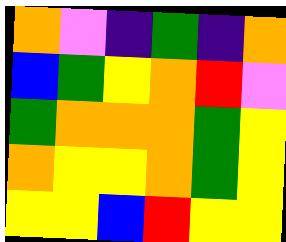[["orange", "violet", "indigo", "green", "indigo", "orange"], ["blue", "green", "yellow", "orange", "red", "violet"], ["green", "orange", "orange", "orange", "green", "yellow"], ["orange", "yellow", "yellow", "orange", "green", "yellow"], ["yellow", "yellow", "blue", "red", "yellow", "yellow"]]